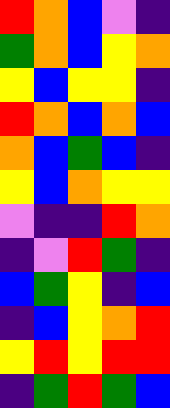[["red", "orange", "blue", "violet", "indigo"], ["green", "orange", "blue", "yellow", "orange"], ["yellow", "blue", "yellow", "yellow", "indigo"], ["red", "orange", "blue", "orange", "blue"], ["orange", "blue", "green", "blue", "indigo"], ["yellow", "blue", "orange", "yellow", "yellow"], ["violet", "indigo", "indigo", "red", "orange"], ["indigo", "violet", "red", "green", "indigo"], ["blue", "green", "yellow", "indigo", "blue"], ["indigo", "blue", "yellow", "orange", "red"], ["yellow", "red", "yellow", "red", "red"], ["indigo", "green", "red", "green", "blue"]]